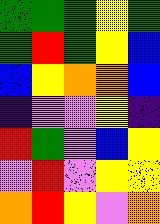[["green", "green", "green", "yellow", "green"], ["green", "red", "green", "yellow", "blue"], ["blue", "yellow", "orange", "orange", "blue"], ["indigo", "violet", "violet", "yellow", "indigo"], ["red", "green", "violet", "blue", "yellow"], ["violet", "red", "violet", "yellow", "yellow"], ["orange", "red", "yellow", "violet", "orange"]]